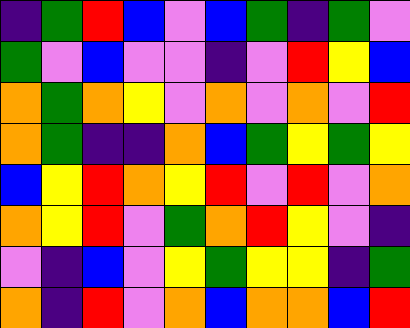[["indigo", "green", "red", "blue", "violet", "blue", "green", "indigo", "green", "violet"], ["green", "violet", "blue", "violet", "violet", "indigo", "violet", "red", "yellow", "blue"], ["orange", "green", "orange", "yellow", "violet", "orange", "violet", "orange", "violet", "red"], ["orange", "green", "indigo", "indigo", "orange", "blue", "green", "yellow", "green", "yellow"], ["blue", "yellow", "red", "orange", "yellow", "red", "violet", "red", "violet", "orange"], ["orange", "yellow", "red", "violet", "green", "orange", "red", "yellow", "violet", "indigo"], ["violet", "indigo", "blue", "violet", "yellow", "green", "yellow", "yellow", "indigo", "green"], ["orange", "indigo", "red", "violet", "orange", "blue", "orange", "orange", "blue", "red"]]